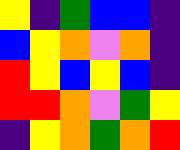[["yellow", "indigo", "green", "blue", "blue", "indigo"], ["blue", "yellow", "orange", "violet", "orange", "indigo"], ["red", "yellow", "blue", "yellow", "blue", "indigo"], ["red", "red", "orange", "violet", "green", "yellow"], ["indigo", "yellow", "orange", "green", "orange", "red"]]